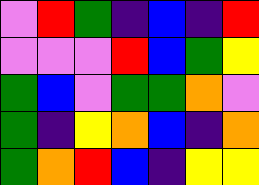[["violet", "red", "green", "indigo", "blue", "indigo", "red"], ["violet", "violet", "violet", "red", "blue", "green", "yellow"], ["green", "blue", "violet", "green", "green", "orange", "violet"], ["green", "indigo", "yellow", "orange", "blue", "indigo", "orange"], ["green", "orange", "red", "blue", "indigo", "yellow", "yellow"]]